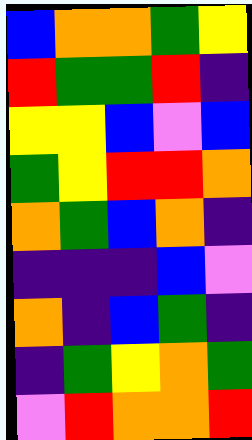[["blue", "orange", "orange", "green", "yellow"], ["red", "green", "green", "red", "indigo"], ["yellow", "yellow", "blue", "violet", "blue"], ["green", "yellow", "red", "red", "orange"], ["orange", "green", "blue", "orange", "indigo"], ["indigo", "indigo", "indigo", "blue", "violet"], ["orange", "indigo", "blue", "green", "indigo"], ["indigo", "green", "yellow", "orange", "green"], ["violet", "red", "orange", "orange", "red"]]